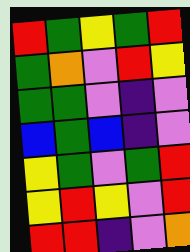[["red", "green", "yellow", "green", "red"], ["green", "orange", "violet", "red", "yellow"], ["green", "green", "violet", "indigo", "violet"], ["blue", "green", "blue", "indigo", "violet"], ["yellow", "green", "violet", "green", "red"], ["yellow", "red", "yellow", "violet", "red"], ["red", "red", "indigo", "violet", "orange"]]